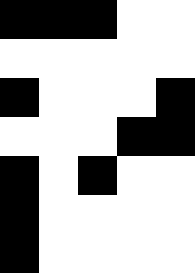[["black", "black", "black", "white", "white"], ["white", "white", "white", "white", "white"], ["black", "white", "white", "white", "black"], ["white", "white", "white", "black", "black"], ["black", "white", "black", "white", "white"], ["black", "white", "white", "white", "white"], ["black", "white", "white", "white", "white"]]